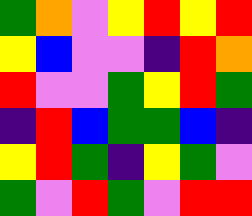[["green", "orange", "violet", "yellow", "red", "yellow", "red"], ["yellow", "blue", "violet", "violet", "indigo", "red", "orange"], ["red", "violet", "violet", "green", "yellow", "red", "green"], ["indigo", "red", "blue", "green", "green", "blue", "indigo"], ["yellow", "red", "green", "indigo", "yellow", "green", "violet"], ["green", "violet", "red", "green", "violet", "red", "red"]]